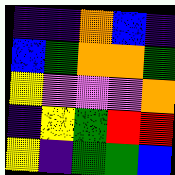[["indigo", "indigo", "orange", "blue", "indigo"], ["blue", "green", "orange", "orange", "green"], ["yellow", "violet", "violet", "violet", "orange"], ["indigo", "yellow", "green", "red", "red"], ["yellow", "indigo", "green", "green", "blue"]]